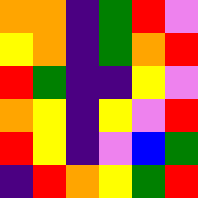[["orange", "orange", "indigo", "green", "red", "violet"], ["yellow", "orange", "indigo", "green", "orange", "red"], ["red", "green", "indigo", "indigo", "yellow", "violet"], ["orange", "yellow", "indigo", "yellow", "violet", "red"], ["red", "yellow", "indigo", "violet", "blue", "green"], ["indigo", "red", "orange", "yellow", "green", "red"]]